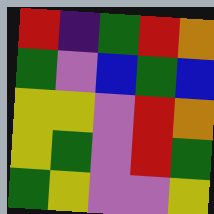[["red", "indigo", "green", "red", "orange"], ["green", "violet", "blue", "green", "blue"], ["yellow", "yellow", "violet", "red", "orange"], ["yellow", "green", "violet", "red", "green"], ["green", "yellow", "violet", "violet", "yellow"]]